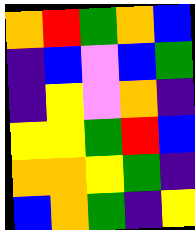[["orange", "red", "green", "orange", "blue"], ["indigo", "blue", "violet", "blue", "green"], ["indigo", "yellow", "violet", "orange", "indigo"], ["yellow", "yellow", "green", "red", "blue"], ["orange", "orange", "yellow", "green", "indigo"], ["blue", "orange", "green", "indigo", "yellow"]]